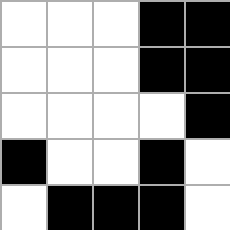[["white", "white", "white", "black", "black"], ["white", "white", "white", "black", "black"], ["white", "white", "white", "white", "black"], ["black", "white", "white", "black", "white"], ["white", "black", "black", "black", "white"]]